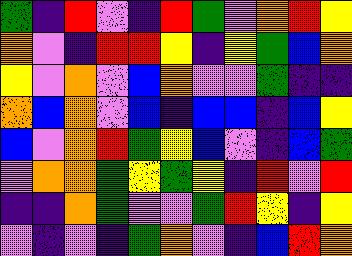[["green", "indigo", "red", "violet", "indigo", "red", "green", "violet", "orange", "red", "yellow"], ["orange", "violet", "indigo", "red", "red", "yellow", "indigo", "yellow", "green", "blue", "orange"], ["yellow", "violet", "orange", "violet", "blue", "orange", "violet", "violet", "green", "indigo", "indigo"], ["orange", "blue", "orange", "violet", "blue", "indigo", "blue", "blue", "indigo", "blue", "yellow"], ["blue", "violet", "orange", "red", "green", "yellow", "blue", "violet", "indigo", "blue", "green"], ["violet", "orange", "orange", "green", "yellow", "green", "yellow", "indigo", "red", "violet", "red"], ["indigo", "indigo", "orange", "green", "violet", "violet", "green", "red", "yellow", "indigo", "yellow"], ["violet", "indigo", "violet", "indigo", "green", "orange", "violet", "indigo", "blue", "red", "orange"]]